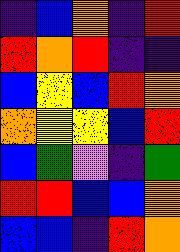[["indigo", "blue", "orange", "indigo", "red"], ["red", "orange", "red", "indigo", "indigo"], ["blue", "yellow", "blue", "red", "orange"], ["orange", "yellow", "yellow", "blue", "red"], ["blue", "green", "violet", "indigo", "green"], ["red", "red", "blue", "blue", "orange"], ["blue", "blue", "indigo", "red", "orange"]]